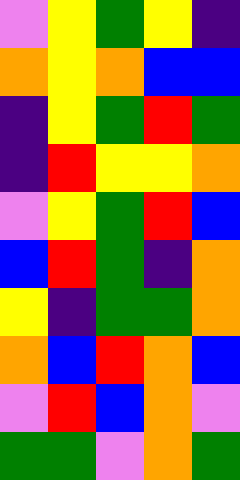[["violet", "yellow", "green", "yellow", "indigo"], ["orange", "yellow", "orange", "blue", "blue"], ["indigo", "yellow", "green", "red", "green"], ["indigo", "red", "yellow", "yellow", "orange"], ["violet", "yellow", "green", "red", "blue"], ["blue", "red", "green", "indigo", "orange"], ["yellow", "indigo", "green", "green", "orange"], ["orange", "blue", "red", "orange", "blue"], ["violet", "red", "blue", "orange", "violet"], ["green", "green", "violet", "orange", "green"]]